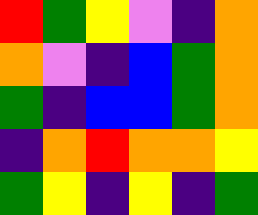[["red", "green", "yellow", "violet", "indigo", "orange"], ["orange", "violet", "indigo", "blue", "green", "orange"], ["green", "indigo", "blue", "blue", "green", "orange"], ["indigo", "orange", "red", "orange", "orange", "yellow"], ["green", "yellow", "indigo", "yellow", "indigo", "green"]]